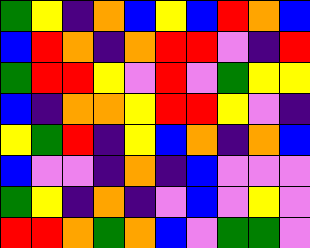[["green", "yellow", "indigo", "orange", "blue", "yellow", "blue", "red", "orange", "blue"], ["blue", "red", "orange", "indigo", "orange", "red", "red", "violet", "indigo", "red"], ["green", "red", "red", "yellow", "violet", "red", "violet", "green", "yellow", "yellow"], ["blue", "indigo", "orange", "orange", "yellow", "red", "red", "yellow", "violet", "indigo"], ["yellow", "green", "red", "indigo", "yellow", "blue", "orange", "indigo", "orange", "blue"], ["blue", "violet", "violet", "indigo", "orange", "indigo", "blue", "violet", "violet", "violet"], ["green", "yellow", "indigo", "orange", "indigo", "violet", "blue", "violet", "yellow", "violet"], ["red", "red", "orange", "green", "orange", "blue", "violet", "green", "green", "violet"]]